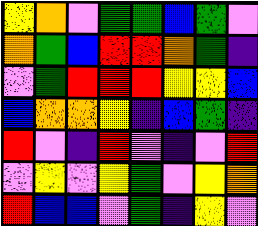[["yellow", "orange", "violet", "green", "green", "blue", "green", "violet"], ["orange", "green", "blue", "red", "red", "orange", "green", "indigo"], ["violet", "green", "red", "red", "red", "yellow", "yellow", "blue"], ["blue", "orange", "orange", "yellow", "indigo", "blue", "green", "indigo"], ["red", "violet", "indigo", "red", "violet", "indigo", "violet", "red"], ["violet", "yellow", "violet", "yellow", "green", "violet", "yellow", "orange"], ["red", "blue", "blue", "violet", "green", "indigo", "yellow", "violet"]]